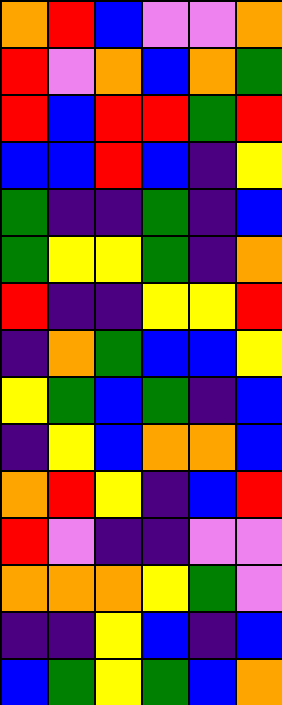[["orange", "red", "blue", "violet", "violet", "orange"], ["red", "violet", "orange", "blue", "orange", "green"], ["red", "blue", "red", "red", "green", "red"], ["blue", "blue", "red", "blue", "indigo", "yellow"], ["green", "indigo", "indigo", "green", "indigo", "blue"], ["green", "yellow", "yellow", "green", "indigo", "orange"], ["red", "indigo", "indigo", "yellow", "yellow", "red"], ["indigo", "orange", "green", "blue", "blue", "yellow"], ["yellow", "green", "blue", "green", "indigo", "blue"], ["indigo", "yellow", "blue", "orange", "orange", "blue"], ["orange", "red", "yellow", "indigo", "blue", "red"], ["red", "violet", "indigo", "indigo", "violet", "violet"], ["orange", "orange", "orange", "yellow", "green", "violet"], ["indigo", "indigo", "yellow", "blue", "indigo", "blue"], ["blue", "green", "yellow", "green", "blue", "orange"]]